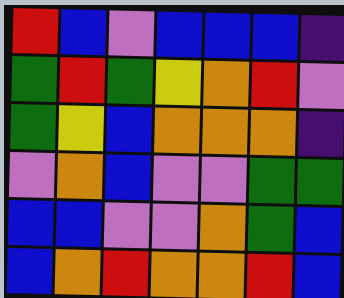[["red", "blue", "violet", "blue", "blue", "blue", "indigo"], ["green", "red", "green", "yellow", "orange", "red", "violet"], ["green", "yellow", "blue", "orange", "orange", "orange", "indigo"], ["violet", "orange", "blue", "violet", "violet", "green", "green"], ["blue", "blue", "violet", "violet", "orange", "green", "blue"], ["blue", "orange", "red", "orange", "orange", "red", "blue"]]